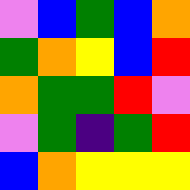[["violet", "blue", "green", "blue", "orange"], ["green", "orange", "yellow", "blue", "red"], ["orange", "green", "green", "red", "violet"], ["violet", "green", "indigo", "green", "red"], ["blue", "orange", "yellow", "yellow", "yellow"]]